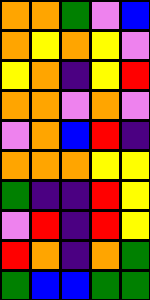[["orange", "orange", "green", "violet", "blue"], ["orange", "yellow", "orange", "yellow", "violet"], ["yellow", "orange", "indigo", "yellow", "red"], ["orange", "orange", "violet", "orange", "violet"], ["violet", "orange", "blue", "red", "indigo"], ["orange", "orange", "orange", "yellow", "yellow"], ["green", "indigo", "indigo", "red", "yellow"], ["violet", "red", "indigo", "red", "yellow"], ["red", "orange", "indigo", "orange", "green"], ["green", "blue", "blue", "green", "green"]]